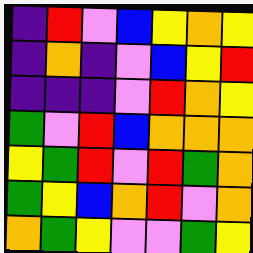[["indigo", "red", "violet", "blue", "yellow", "orange", "yellow"], ["indigo", "orange", "indigo", "violet", "blue", "yellow", "red"], ["indigo", "indigo", "indigo", "violet", "red", "orange", "yellow"], ["green", "violet", "red", "blue", "orange", "orange", "orange"], ["yellow", "green", "red", "violet", "red", "green", "orange"], ["green", "yellow", "blue", "orange", "red", "violet", "orange"], ["orange", "green", "yellow", "violet", "violet", "green", "yellow"]]